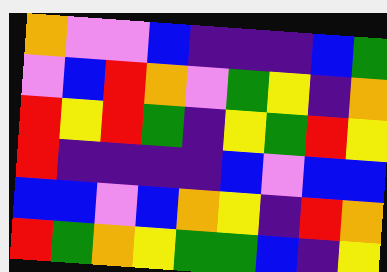[["orange", "violet", "violet", "blue", "indigo", "indigo", "indigo", "blue", "green"], ["violet", "blue", "red", "orange", "violet", "green", "yellow", "indigo", "orange"], ["red", "yellow", "red", "green", "indigo", "yellow", "green", "red", "yellow"], ["red", "indigo", "indigo", "indigo", "indigo", "blue", "violet", "blue", "blue"], ["blue", "blue", "violet", "blue", "orange", "yellow", "indigo", "red", "orange"], ["red", "green", "orange", "yellow", "green", "green", "blue", "indigo", "yellow"]]